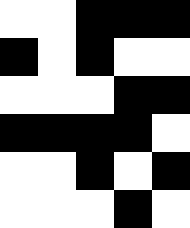[["white", "white", "black", "black", "black"], ["black", "white", "black", "white", "white"], ["white", "white", "white", "black", "black"], ["black", "black", "black", "black", "white"], ["white", "white", "black", "white", "black"], ["white", "white", "white", "black", "white"]]